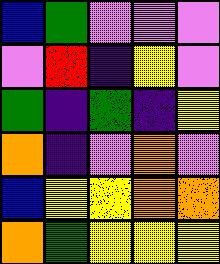[["blue", "green", "violet", "violet", "violet"], ["violet", "red", "indigo", "yellow", "violet"], ["green", "indigo", "green", "indigo", "yellow"], ["orange", "indigo", "violet", "orange", "violet"], ["blue", "yellow", "yellow", "orange", "orange"], ["orange", "green", "yellow", "yellow", "yellow"]]